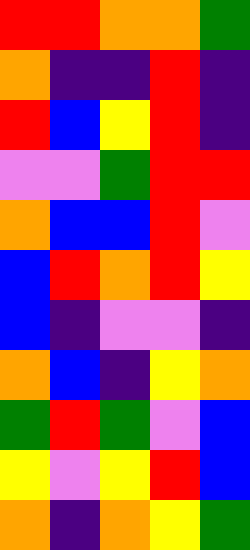[["red", "red", "orange", "orange", "green"], ["orange", "indigo", "indigo", "red", "indigo"], ["red", "blue", "yellow", "red", "indigo"], ["violet", "violet", "green", "red", "red"], ["orange", "blue", "blue", "red", "violet"], ["blue", "red", "orange", "red", "yellow"], ["blue", "indigo", "violet", "violet", "indigo"], ["orange", "blue", "indigo", "yellow", "orange"], ["green", "red", "green", "violet", "blue"], ["yellow", "violet", "yellow", "red", "blue"], ["orange", "indigo", "orange", "yellow", "green"]]